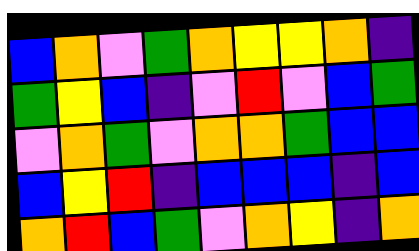[["blue", "orange", "violet", "green", "orange", "yellow", "yellow", "orange", "indigo"], ["green", "yellow", "blue", "indigo", "violet", "red", "violet", "blue", "green"], ["violet", "orange", "green", "violet", "orange", "orange", "green", "blue", "blue"], ["blue", "yellow", "red", "indigo", "blue", "blue", "blue", "indigo", "blue"], ["orange", "red", "blue", "green", "violet", "orange", "yellow", "indigo", "orange"]]